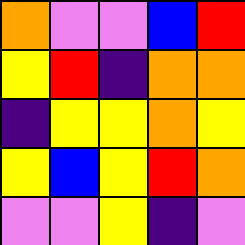[["orange", "violet", "violet", "blue", "red"], ["yellow", "red", "indigo", "orange", "orange"], ["indigo", "yellow", "yellow", "orange", "yellow"], ["yellow", "blue", "yellow", "red", "orange"], ["violet", "violet", "yellow", "indigo", "violet"]]